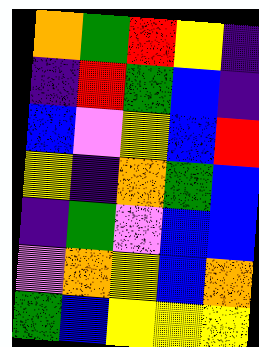[["orange", "green", "red", "yellow", "indigo"], ["indigo", "red", "green", "blue", "indigo"], ["blue", "violet", "yellow", "blue", "red"], ["yellow", "indigo", "orange", "green", "blue"], ["indigo", "green", "violet", "blue", "blue"], ["violet", "orange", "yellow", "blue", "orange"], ["green", "blue", "yellow", "yellow", "yellow"]]